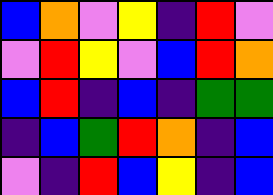[["blue", "orange", "violet", "yellow", "indigo", "red", "violet"], ["violet", "red", "yellow", "violet", "blue", "red", "orange"], ["blue", "red", "indigo", "blue", "indigo", "green", "green"], ["indigo", "blue", "green", "red", "orange", "indigo", "blue"], ["violet", "indigo", "red", "blue", "yellow", "indigo", "blue"]]